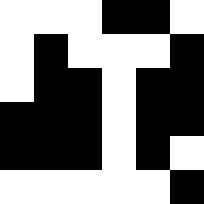[["white", "white", "white", "black", "black", "white"], ["white", "black", "white", "white", "white", "black"], ["white", "black", "black", "white", "black", "black"], ["black", "black", "black", "white", "black", "black"], ["black", "black", "black", "white", "black", "white"], ["white", "white", "white", "white", "white", "black"]]